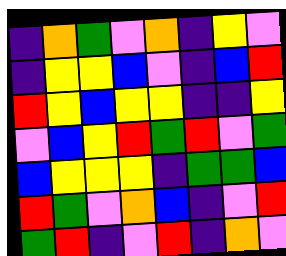[["indigo", "orange", "green", "violet", "orange", "indigo", "yellow", "violet"], ["indigo", "yellow", "yellow", "blue", "violet", "indigo", "blue", "red"], ["red", "yellow", "blue", "yellow", "yellow", "indigo", "indigo", "yellow"], ["violet", "blue", "yellow", "red", "green", "red", "violet", "green"], ["blue", "yellow", "yellow", "yellow", "indigo", "green", "green", "blue"], ["red", "green", "violet", "orange", "blue", "indigo", "violet", "red"], ["green", "red", "indigo", "violet", "red", "indigo", "orange", "violet"]]